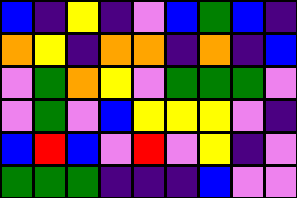[["blue", "indigo", "yellow", "indigo", "violet", "blue", "green", "blue", "indigo"], ["orange", "yellow", "indigo", "orange", "orange", "indigo", "orange", "indigo", "blue"], ["violet", "green", "orange", "yellow", "violet", "green", "green", "green", "violet"], ["violet", "green", "violet", "blue", "yellow", "yellow", "yellow", "violet", "indigo"], ["blue", "red", "blue", "violet", "red", "violet", "yellow", "indigo", "violet"], ["green", "green", "green", "indigo", "indigo", "indigo", "blue", "violet", "violet"]]